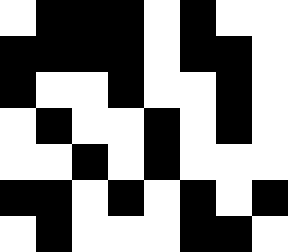[["white", "black", "black", "black", "white", "black", "white", "white"], ["black", "black", "black", "black", "white", "black", "black", "white"], ["black", "white", "white", "black", "white", "white", "black", "white"], ["white", "black", "white", "white", "black", "white", "black", "white"], ["white", "white", "black", "white", "black", "white", "white", "white"], ["black", "black", "white", "black", "white", "black", "white", "black"], ["white", "black", "white", "white", "white", "black", "black", "white"]]